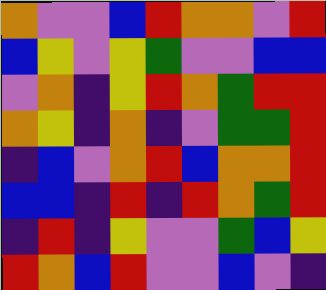[["orange", "violet", "violet", "blue", "red", "orange", "orange", "violet", "red"], ["blue", "yellow", "violet", "yellow", "green", "violet", "violet", "blue", "blue"], ["violet", "orange", "indigo", "yellow", "red", "orange", "green", "red", "red"], ["orange", "yellow", "indigo", "orange", "indigo", "violet", "green", "green", "red"], ["indigo", "blue", "violet", "orange", "red", "blue", "orange", "orange", "red"], ["blue", "blue", "indigo", "red", "indigo", "red", "orange", "green", "red"], ["indigo", "red", "indigo", "yellow", "violet", "violet", "green", "blue", "yellow"], ["red", "orange", "blue", "red", "violet", "violet", "blue", "violet", "indigo"]]